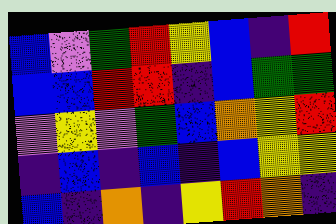[["blue", "violet", "green", "red", "yellow", "blue", "indigo", "red"], ["blue", "blue", "red", "red", "indigo", "blue", "green", "green"], ["violet", "yellow", "violet", "green", "blue", "orange", "yellow", "red"], ["indigo", "blue", "indigo", "blue", "indigo", "blue", "yellow", "yellow"], ["blue", "indigo", "orange", "indigo", "yellow", "red", "orange", "indigo"]]